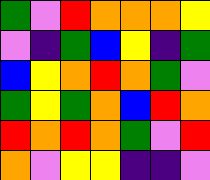[["green", "violet", "red", "orange", "orange", "orange", "yellow"], ["violet", "indigo", "green", "blue", "yellow", "indigo", "green"], ["blue", "yellow", "orange", "red", "orange", "green", "violet"], ["green", "yellow", "green", "orange", "blue", "red", "orange"], ["red", "orange", "red", "orange", "green", "violet", "red"], ["orange", "violet", "yellow", "yellow", "indigo", "indigo", "violet"]]